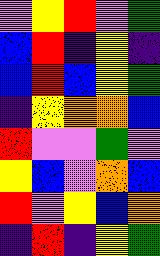[["violet", "yellow", "red", "violet", "green"], ["blue", "red", "indigo", "yellow", "indigo"], ["blue", "red", "blue", "yellow", "green"], ["indigo", "yellow", "orange", "orange", "blue"], ["red", "violet", "violet", "green", "violet"], ["yellow", "blue", "violet", "orange", "blue"], ["red", "violet", "yellow", "blue", "orange"], ["indigo", "red", "indigo", "yellow", "green"]]